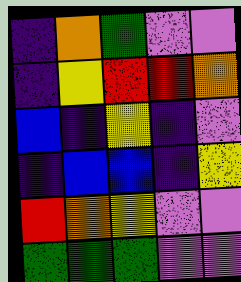[["indigo", "orange", "green", "violet", "violet"], ["indigo", "yellow", "red", "red", "orange"], ["blue", "indigo", "yellow", "indigo", "violet"], ["indigo", "blue", "blue", "indigo", "yellow"], ["red", "orange", "yellow", "violet", "violet"], ["green", "green", "green", "violet", "violet"]]